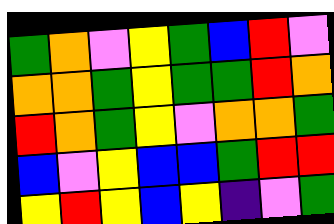[["green", "orange", "violet", "yellow", "green", "blue", "red", "violet"], ["orange", "orange", "green", "yellow", "green", "green", "red", "orange"], ["red", "orange", "green", "yellow", "violet", "orange", "orange", "green"], ["blue", "violet", "yellow", "blue", "blue", "green", "red", "red"], ["yellow", "red", "yellow", "blue", "yellow", "indigo", "violet", "green"]]